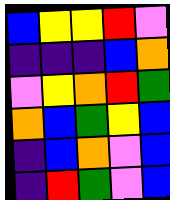[["blue", "yellow", "yellow", "red", "violet"], ["indigo", "indigo", "indigo", "blue", "orange"], ["violet", "yellow", "orange", "red", "green"], ["orange", "blue", "green", "yellow", "blue"], ["indigo", "blue", "orange", "violet", "blue"], ["indigo", "red", "green", "violet", "blue"]]